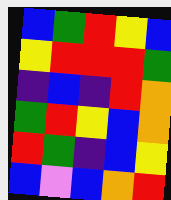[["blue", "green", "red", "yellow", "blue"], ["yellow", "red", "red", "red", "green"], ["indigo", "blue", "indigo", "red", "orange"], ["green", "red", "yellow", "blue", "orange"], ["red", "green", "indigo", "blue", "yellow"], ["blue", "violet", "blue", "orange", "red"]]